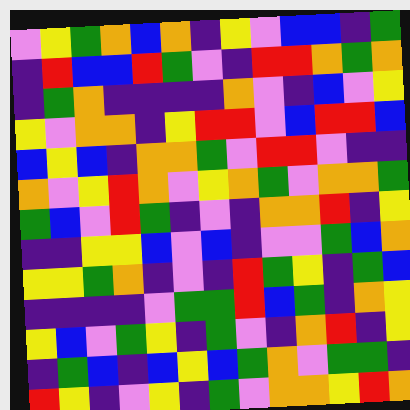[["violet", "yellow", "green", "orange", "blue", "orange", "indigo", "yellow", "violet", "blue", "blue", "indigo", "green"], ["indigo", "red", "blue", "blue", "red", "green", "violet", "indigo", "red", "red", "orange", "green", "orange"], ["indigo", "green", "orange", "indigo", "indigo", "indigo", "indigo", "orange", "violet", "indigo", "blue", "violet", "yellow"], ["yellow", "violet", "orange", "orange", "indigo", "yellow", "red", "red", "violet", "blue", "red", "red", "blue"], ["blue", "yellow", "blue", "indigo", "orange", "orange", "green", "violet", "red", "red", "violet", "indigo", "indigo"], ["orange", "violet", "yellow", "red", "orange", "violet", "yellow", "orange", "green", "violet", "orange", "orange", "green"], ["green", "blue", "violet", "red", "green", "indigo", "violet", "indigo", "orange", "orange", "red", "indigo", "yellow"], ["indigo", "indigo", "yellow", "yellow", "blue", "violet", "blue", "indigo", "violet", "violet", "green", "blue", "orange"], ["yellow", "yellow", "green", "orange", "indigo", "violet", "indigo", "red", "green", "yellow", "indigo", "green", "blue"], ["indigo", "indigo", "indigo", "indigo", "violet", "green", "green", "red", "blue", "green", "indigo", "orange", "yellow"], ["yellow", "blue", "violet", "green", "yellow", "indigo", "green", "violet", "indigo", "orange", "red", "indigo", "yellow"], ["indigo", "green", "blue", "indigo", "blue", "yellow", "blue", "green", "orange", "violet", "green", "green", "indigo"], ["red", "yellow", "indigo", "violet", "yellow", "indigo", "green", "violet", "orange", "orange", "yellow", "red", "orange"]]